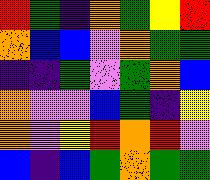[["red", "green", "indigo", "orange", "green", "yellow", "red"], ["orange", "blue", "blue", "violet", "orange", "green", "green"], ["indigo", "indigo", "green", "violet", "green", "orange", "blue"], ["orange", "violet", "violet", "blue", "green", "indigo", "yellow"], ["orange", "violet", "yellow", "red", "orange", "red", "violet"], ["blue", "indigo", "blue", "green", "orange", "green", "green"]]